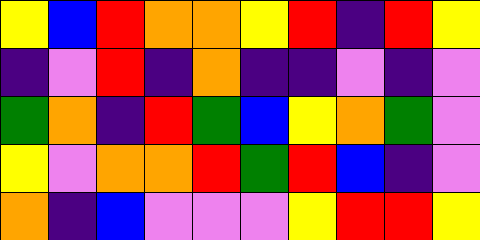[["yellow", "blue", "red", "orange", "orange", "yellow", "red", "indigo", "red", "yellow"], ["indigo", "violet", "red", "indigo", "orange", "indigo", "indigo", "violet", "indigo", "violet"], ["green", "orange", "indigo", "red", "green", "blue", "yellow", "orange", "green", "violet"], ["yellow", "violet", "orange", "orange", "red", "green", "red", "blue", "indigo", "violet"], ["orange", "indigo", "blue", "violet", "violet", "violet", "yellow", "red", "red", "yellow"]]